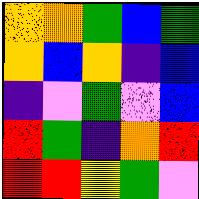[["orange", "orange", "green", "blue", "green"], ["orange", "blue", "orange", "indigo", "blue"], ["indigo", "violet", "green", "violet", "blue"], ["red", "green", "indigo", "orange", "red"], ["red", "red", "yellow", "green", "violet"]]